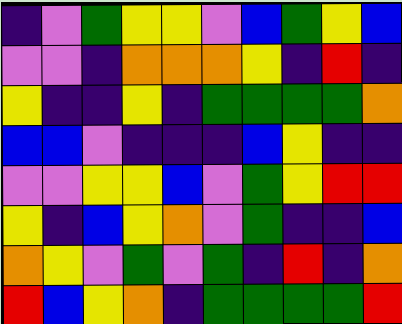[["indigo", "violet", "green", "yellow", "yellow", "violet", "blue", "green", "yellow", "blue"], ["violet", "violet", "indigo", "orange", "orange", "orange", "yellow", "indigo", "red", "indigo"], ["yellow", "indigo", "indigo", "yellow", "indigo", "green", "green", "green", "green", "orange"], ["blue", "blue", "violet", "indigo", "indigo", "indigo", "blue", "yellow", "indigo", "indigo"], ["violet", "violet", "yellow", "yellow", "blue", "violet", "green", "yellow", "red", "red"], ["yellow", "indigo", "blue", "yellow", "orange", "violet", "green", "indigo", "indigo", "blue"], ["orange", "yellow", "violet", "green", "violet", "green", "indigo", "red", "indigo", "orange"], ["red", "blue", "yellow", "orange", "indigo", "green", "green", "green", "green", "red"]]